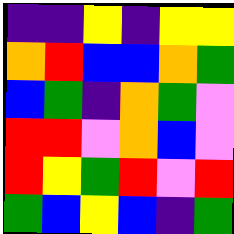[["indigo", "indigo", "yellow", "indigo", "yellow", "yellow"], ["orange", "red", "blue", "blue", "orange", "green"], ["blue", "green", "indigo", "orange", "green", "violet"], ["red", "red", "violet", "orange", "blue", "violet"], ["red", "yellow", "green", "red", "violet", "red"], ["green", "blue", "yellow", "blue", "indigo", "green"]]